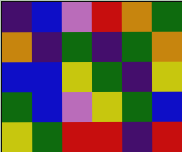[["indigo", "blue", "violet", "red", "orange", "green"], ["orange", "indigo", "green", "indigo", "green", "orange"], ["blue", "blue", "yellow", "green", "indigo", "yellow"], ["green", "blue", "violet", "yellow", "green", "blue"], ["yellow", "green", "red", "red", "indigo", "red"]]